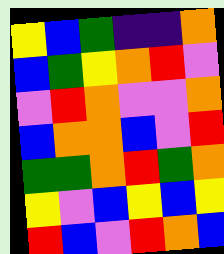[["yellow", "blue", "green", "indigo", "indigo", "orange"], ["blue", "green", "yellow", "orange", "red", "violet"], ["violet", "red", "orange", "violet", "violet", "orange"], ["blue", "orange", "orange", "blue", "violet", "red"], ["green", "green", "orange", "red", "green", "orange"], ["yellow", "violet", "blue", "yellow", "blue", "yellow"], ["red", "blue", "violet", "red", "orange", "blue"]]